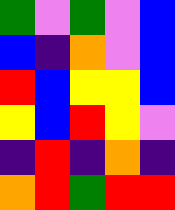[["green", "violet", "green", "violet", "blue"], ["blue", "indigo", "orange", "violet", "blue"], ["red", "blue", "yellow", "yellow", "blue"], ["yellow", "blue", "red", "yellow", "violet"], ["indigo", "red", "indigo", "orange", "indigo"], ["orange", "red", "green", "red", "red"]]